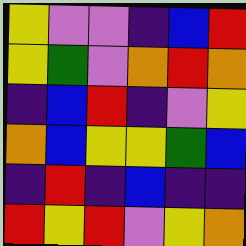[["yellow", "violet", "violet", "indigo", "blue", "red"], ["yellow", "green", "violet", "orange", "red", "orange"], ["indigo", "blue", "red", "indigo", "violet", "yellow"], ["orange", "blue", "yellow", "yellow", "green", "blue"], ["indigo", "red", "indigo", "blue", "indigo", "indigo"], ["red", "yellow", "red", "violet", "yellow", "orange"]]